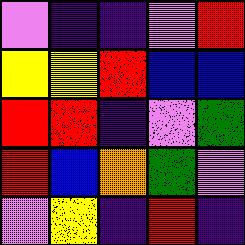[["violet", "indigo", "indigo", "violet", "red"], ["yellow", "yellow", "red", "blue", "blue"], ["red", "red", "indigo", "violet", "green"], ["red", "blue", "orange", "green", "violet"], ["violet", "yellow", "indigo", "red", "indigo"]]